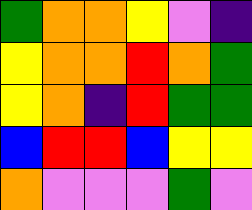[["green", "orange", "orange", "yellow", "violet", "indigo"], ["yellow", "orange", "orange", "red", "orange", "green"], ["yellow", "orange", "indigo", "red", "green", "green"], ["blue", "red", "red", "blue", "yellow", "yellow"], ["orange", "violet", "violet", "violet", "green", "violet"]]